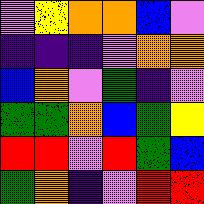[["violet", "yellow", "orange", "orange", "blue", "violet"], ["indigo", "indigo", "indigo", "violet", "orange", "orange"], ["blue", "orange", "violet", "green", "indigo", "violet"], ["green", "green", "orange", "blue", "green", "yellow"], ["red", "red", "violet", "red", "green", "blue"], ["green", "orange", "indigo", "violet", "red", "red"]]